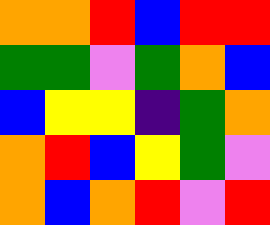[["orange", "orange", "red", "blue", "red", "red"], ["green", "green", "violet", "green", "orange", "blue"], ["blue", "yellow", "yellow", "indigo", "green", "orange"], ["orange", "red", "blue", "yellow", "green", "violet"], ["orange", "blue", "orange", "red", "violet", "red"]]